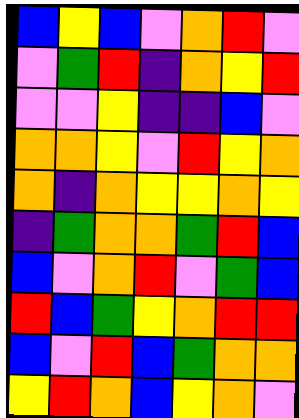[["blue", "yellow", "blue", "violet", "orange", "red", "violet"], ["violet", "green", "red", "indigo", "orange", "yellow", "red"], ["violet", "violet", "yellow", "indigo", "indigo", "blue", "violet"], ["orange", "orange", "yellow", "violet", "red", "yellow", "orange"], ["orange", "indigo", "orange", "yellow", "yellow", "orange", "yellow"], ["indigo", "green", "orange", "orange", "green", "red", "blue"], ["blue", "violet", "orange", "red", "violet", "green", "blue"], ["red", "blue", "green", "yellow", "orange", "red", "red"], ["blue", "violet", "red", "blue", "green", "orange", "orange"], ["yellow", "red", "orange", "blue", "yellow", "orange", "violet"]]